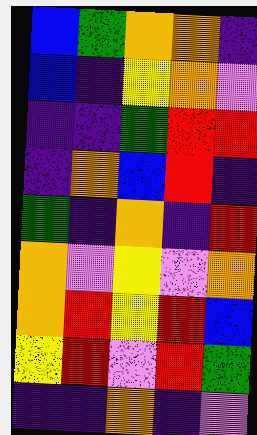[["blue", "green", "orange", "orange", "indigo"], ["blue", "indigo", "yellow", "orange", "violet"], ["indigo", "indigo", "green", "red", "red"], ["indigo", "orange", "blue", "red", "indigo"], ["green", "indigo", "orange", "indigo", "red"], ["orange", "violet", "yellow", "violet", "orange"], ["orange", "red", "yellow", "red", "blue"], ["yellow", "red", "violet", "red", "green"], ["indigo", "indigo", "orange", "indigo", "violet"]]